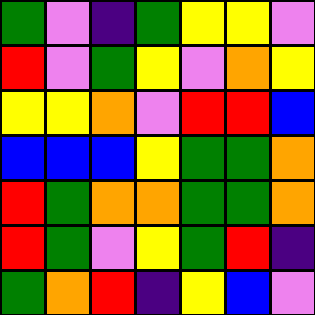[["green", "violet", "indigo", "green", "yellow", "yellow", "violet"], ["red", "violet", "green", "yellow", "violet", "orange", "yellow"], ["yellow", "yellow", "orange", "violet", "red", "red", "blue"], ["blue", "blue", "blue", "yellow", "green", "green", "orange"], ["red", "green", "orange", "orange", "green", "green", "orange"], ["red", "green", "violet", "yellow", "green", "red", "indigo"], ["green", "orange", "red", "indigo", "yellow", "blue", "violet"]]